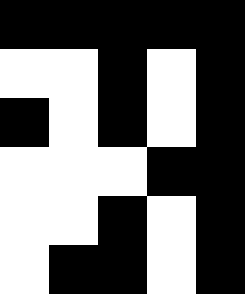[["black", "black", "black", "black", "black"], ["white", "white", "black", "white", "black"], ["black", "white", "black", "white", "black"], ["white", "white", "white", "black", "black"], ["white", "white", "black", "white", "black"], ["white", "black", "black", "white", "black"]]